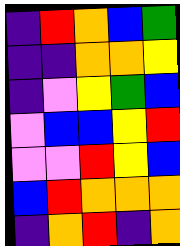[["indigo", "red", "orange", "blue", "green"], ["indigo", "indigo", "orange", "orange", "yellow"], ["indigo", "violet", "yellow", "green", "blue"], ["violet", "blue", "blue", "yellow", "red"], ["violet", "violet", "red", "yellow", "blue"], ["blue", "red", "orange", "orange", "orange"], ["indigo", "orange", "red", "indigo", "orange"]]